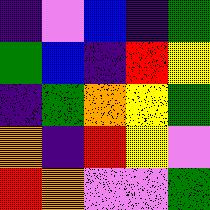[["indigo", "violet", "blue", "indigo", "green"], ["green", "blue", "indigo", "red", "yellow"], ["indigo", "green", "orange", "yellow", "green"], ["orange", "indigo", "red", "yellow", "violet"], ["red", "orange", "violet", "violet", "green"]]